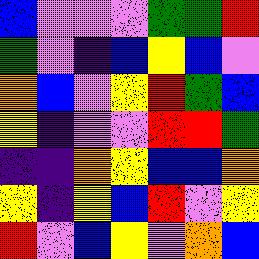[["blue", "violet", "violet", "violet", "green", "green", "red"], ["green", "violet", "indigo", "blue", "yellow", "blue", "violet"], ["orange", "blue", "violet", "yellow", "red", "green", "blue"], ["yellow", "indigo", "violet", "violet", "red", "red", "green"], ["indigo", "indigo", "orange", "yellow", "blue", "blue", "orange"], ["yellow", "indigo", "yellow", "blue", "red", "violet", "yellow"], ["red", "violet", "blue", "yellow", "violet", "orange", "blue"]]